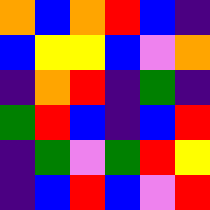[["orange", "blue", "orange", "red", "blue", "indigo"], ["blue", "yellow", "yellow", "blue", "violet", "orange"], ["indigo", "orange", "red", "indigo", "green", "indigo"], ["green", "red", "blue", "indigo", "blue", "red"], ["indigo", "green", "violet", "green", "red", "yellow"], ["indigo", "blue", "red", "blue", "violet", "red"]]